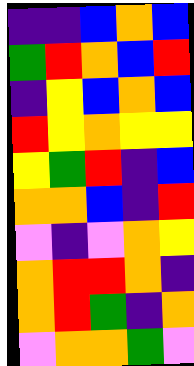[["indigo", "indigo", "blue", "orange", "blue"], ["green", "red", "orange", "blue", "red"], ["indigo", "yellow", "blue", "orange", "blue"], ["red", "yellow", "orange", "yellow", "yellow"], ["yellow", "green", "red", "indigo", "blue"], ["orange", "orange", "blue", "indigo", "red"], ["violet", "indigo", "violet", "orange", "yellow"], ["orange", "red", "red", "orange", "indigo"], ["orange", "red", "green", "indigo", "orange"], ["violet", "orange", "orange", "green", "violet"]]